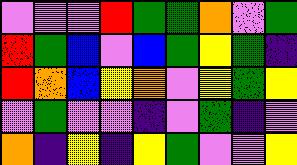[["violet", "violet", "violet", "red", "green", "green", "orange", "violet", "green"], ["red", "green", "blue", "violet", "blue", "green", "yellow", "green", "indigo"], ["red", "orange", "blue", "yellow", "orange", "violet", "yellow", "green", "yellow"], ["violet", "green", "violet", "violet", "indigo", "violet", "green", "indigo", "violet"], ["orange", "indigo", "yellow", "indigo", "yellow", "green", "violet", "violet", "yellow"]]